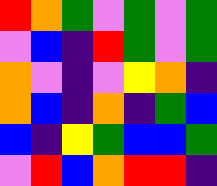[["red", "orange", "green", "violet", "green", "violet", "green"], ["violet", "blue", "indigo", "red", "green", "violet", "green"], ["orange", "violet", "indigo", "violet", "yellow", "orange", "indigo"], ["orange", "blue", "indigo", "orange", "indigo", "green", "blue"], ["blue", "indigo", "yellow", "green", "blue", "blue", "green"], ["violet", "red", "blue", "orange", "red", "red", "indigo"]]